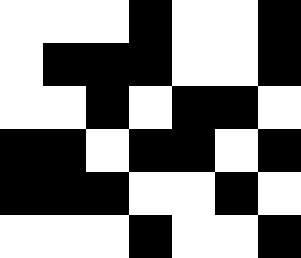[["white", "white", "white", "black", "white", "white", "black"], ["white", "black", "black", "black", "white", "white", "black"], ["white", "white", "black", "white", "black", "black", "white"], ["black", "black", "white", "black", "black", "white", "black"], ["black", "black", "black", "white", "white", "black", "white"], ["white", "white", "white", "black", "white", "white", "black"]]